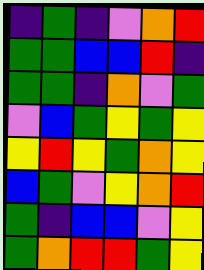[["indigo", "green", "indigo", "violet", "orange", "red"], ["green", "green", "blue", "blue", "red", "indigo"], ["green", "green", "indigo", "orange", "violet", "green"], ["violet", "blue", "green", "yellow", "green", "yellow"], ["yellow", "red", "yellow", "green", "orange", "yellow"], ["blue", "green", "violet", "yellow", "orange", "red"], ["green", "indigo", "blue", "blue", "violet", "yellow"], ["green", "orange", "red", "red", "green", "yellow"]]